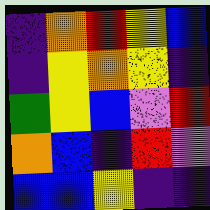[["indigo", "orange", "red", "yellow", "blue"], ["indigo", "yellow", "orange", "yellow", "indigo"], ["green", "yellow", "blue", "violet", "red"], ["orange", "blue", "indigo", "red", "violet"], ["blue", "blue", "yellow", "indigo", "indigo"]]